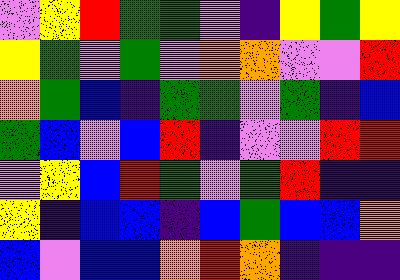[["violet", "yellow", "red", "green", "green", "violet", "indigo", "yellow", "green", "yellow"], ["yellow", "green", "violet", "green", "violet", "orange", "orange", "violet", "violet", "red"], ["orange", "green", "blue", "indigo", "green", "green", "violet", "green", "indigo", "blue"], ["green", "blue", "violet", "blue", "red", "indigo", "violet", "violet", "red", "red"], ["violet", "yellow", "blue", "red", "green", "violet", "green", "red", "indigo", "indigo"], ["yellow", "indigo", "blue", "blue", "indigo", "blue", "green", "blue", "blue", "orange"], ["blue", "violet", "blue", "blue", "orange", "red", "orange", "indigo", "indigo", "indigo"]]